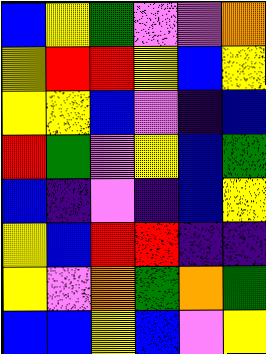[["blue", "yellow", "green", "violet", "violet", "orange"], ["yellow", "red", "red", "yellow", "blue", "yellow"], ["yellow", "yellow", "blue", "violet", "indigo", "blue"], ["red", "green", "violet", "yellow", "blue", "green"], ["blue", "indigo", "violet", "indigo", "blue", "yellow"], ["yellow", "blue", "red", "red", "indigo", "indigo"], ["yellow", "violet", "orange", "green", "orange", "green"], ["blue", "blue", "yellow", "blue", "violet", "yellow"]]